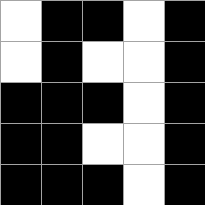[["white", "black", "black", "white", "black"], ["white", "black", "white", "white", "black"], ["black", "black", "black", "white", "black"], ["black", "black", "white", "white", "black"], ["black", "black", "black", "white", "black"]]